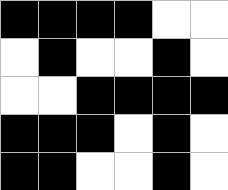[["black", "black", "black", "black", "white", "white"], ["white", "black", "white", "white", "black", "white"], ["white", "white", "black", "black", "black", "black"], ["black", "black", "black", "white", "black", "white"], ["black", "black", "white", "white", "black", "white"]]